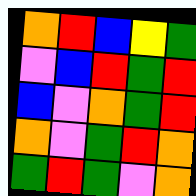[["orange", "red", "blue", "yellow", "green"], ["violet", "blue", "red", "green", "red"], ["blue", "violet", "orange", "green", "red"], ["orange", "violet", "green", "red", "orange"], ["green", "red", "green", "violet", "orange"]]